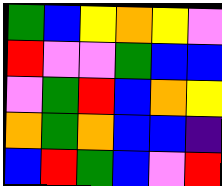[["green", "blue", "yellow", "orange", "yellow", "violet"], ["red", "violet", "violet", "green", "blue", "blue"], ["violet", "green", "red", "blue", "orange", "yellow"], ["orange", "green", "orange", "blue", "blue", "indigo"], ["blue", "red", "green", "blue", "violet", "red"]]